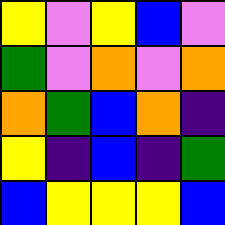[["yellow", "violet", "yellow", "blue", "violet"], ["green", "violet", "orange", "violet", "orange"], ["orange", "green", "blue", "orange", "indigo"], ["yellow", "indigo", "blue", "indigo", "green"], ["blue", "yellow", "yellow", "yellow", "blue"]]